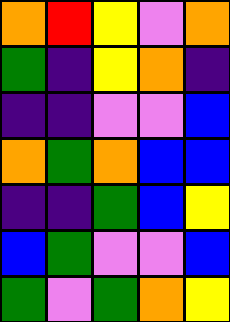[["orange", "red", "yellow", "violet", "orange"], ["green", "indigo", "yellow", "orange", "indigo"], ["indigo", "indigo", "violet", "violet", "blue"], ["orange", "green", "orange", "blue", "blue"], ["indigo", "indigo", "green", "blue", "yellow"], ["blue", "green", "violet", "violet", "blue"], ["green", "violet", "green", "orange", "yellow"]]